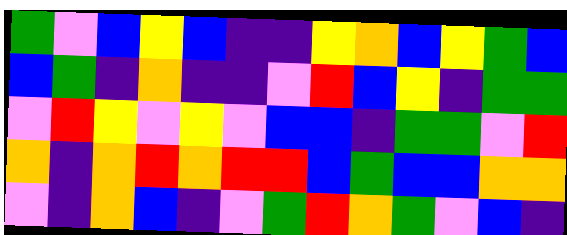[["green", "violet", "blue", "yellow", "blue", "indigo", "indigo", "yellow", "orange", "blue", "yellow", "green", "blue"], ["blue", "green", "indigo", "orange", "indigo", "indigo", "violet", "red", "blue", "yellow", "indigo", "green", "green"], ["violet", "red", "yellow", "violet", "yellow", "violet", "blue", "blue", "indigo", "green", "green", "violet", "red"], ["orange", "indigo", "orange", "red", "orange", "red", "red", "blue", "green", "blue", "blue", "orange", "orange"], ["violet", "indigo", "orange", "blue", "indigo", "violet", "green", "red", "orange", "green", "violet", "blue", "indigo"]]